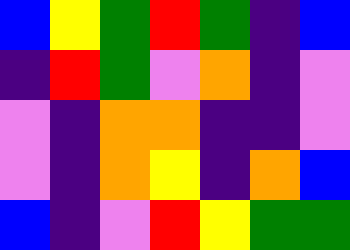[["blue", "yellow", "green", "red", "green", "indigo", "blue"], ["indigo", "red", "green", "violet", "orange", "indigo", "violet"], ["violet", "indigo", "orange", "orange", "indigo", "indigo", "violet"], ["violet", "indigo", "orange", "yellow", "indigo", "orange", "blue"], ["blue", "indigo", "violet", "red", "yellow", "green", "green"]]